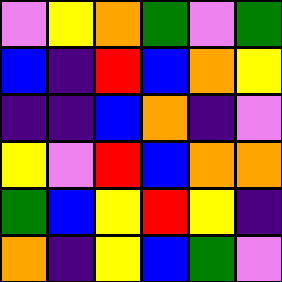[["violet", "yellow", "orange", "green", "violet", "green"], ["blue", "indigo", "red", "blue", "orange", "yellow"], ["indigo", "indigo", "blue", "orange", "indigo", "violet"], ["yellow", "violet", "red", "blue", "orange", "orange"], ["green", "blue", "yellow", "red", "yellow", "indigo"], ["orange", "indigo", "yellow", "blue", "green", "violet"]]